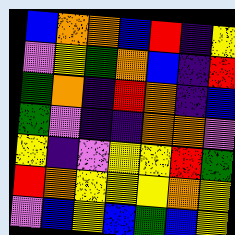[["blue", "orange", "orange", "blue", "red", "indigo", "yellow"], ["violet", "yellow", "green", "orange", "blue", "indigo", "red"], ["green", "orange", "indigo", "red", "orange", "indigo", "blue"], ["green", "violet", "indigo", "indigo", "orange", "orange", "violet"], ["yellow", "indigo", "violet", "yellow", "yellow", "red", "green"], ["red", "orange", "yellow", "yellow", "yellow", "orange", "yellow"], ["violet", "blue", "yellow", "blue", "green", "blue", "yellow"]]